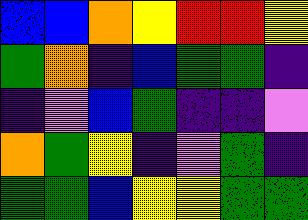[["blue", "blue", "orange", "yellow", "red", "red", "yellow"], ["green", "orange", "indigo", "blue", "green", "green", "indigo"], ["indigo", "violet", "blue", "green", "indigo", "indigo", "violet"], ["orange", "green", "yellow", "indigo", "violet", "green", "indigo"], ["green", "green", "blue", "yellow", "yellow", "green", "green"]]